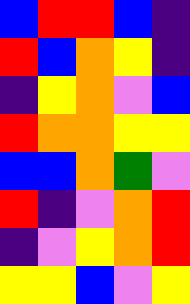[["blue", "red", "red", "blue", "indigo"], ["red", "blue", "orange", "yellow", "indigo"], ["indigo", "yellow", "orange", "violet", "blue"], ["red", "orange", "orange", "yellow", "yellow"], ["blue", "blue", "orange", "green", "violet"], ["red", "indigo", "violet", "orange", "red"], ["indigo", "violet", "yellow", "orange", "red"], ["yellow", "yellow", "blue", "violet", "yellow"]]